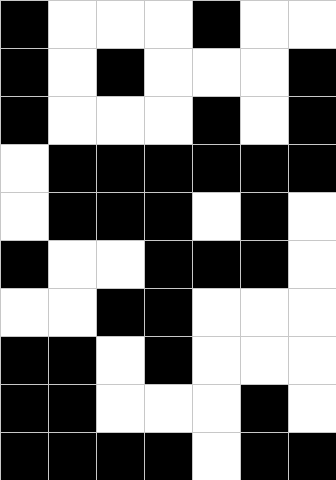[["black", "white", "white", "white", "black", "white", "white"], ["black", "white", "black", "white", "white", "white", "black"], ["black", "white", "white", "white", "black", "white", "black"], ["white", "black", "black", "black", "black", "black", "black"], ["white", "black", "black", "black", "white", "black", "white"], ["black", "white", "white", "black", "black", "black", "white"], ["white", "white", "black", "black", "white", "white", "white"], ["black", "black", "white", "black", "white", "white", "white"], ["black", "black", "white", "white", "white", "black", "white"], ["black", "black", "black", "black", "white", "black", "black"]]